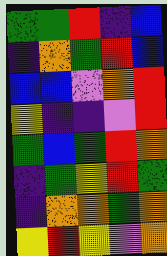[["green", "green", "red", "indigo", "blue"], ["indigo", "orange", "green", "red", "blue"], ["blue", "blue", "violet", "orange", "red"], ["yellow", "indigo", "indigo", "violet", "red"], ["green", "blue", "green", "red", "orange"], ["indigo", "green", "yellow", "red", "green"], ["indigo", "orange", "orange", "green", "orange"], ["yellow", "red", "yellow", "violet", "orange"]]